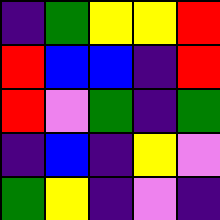[["indigo", "green", "yellow", "yellow", "red"], ["red", "blue", "blue", "indigo", "red"], ["red", "violet", "green", "indigo", "green"], ["indigo", "blue", "indigo", "yellow", "violet"], ["green", "yellow", "indigo", "violet", "indigo"]]